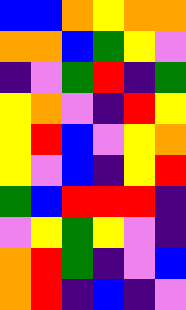[["blue", "blue", "orange", "yellow", "orange", "orange"], ["orange", "orange", "blue", "green", "yellow", "violet"], ["indigo", "violet", "green", "red", "indigo", "green"], ["yellow", "orange", "violet", "indigo", "red", "yellow"], ["yellow", "red", "blue", "violet", "yellow", "orange"], ["yellow", "violet", "blue", "indigo", "yellow", "red"], ["green", "blue", "red", "red", "red", "indigo"], ["violet", "yellow", "green", "yellow", "violet", "indigo"], ["orange", "red", "green", "indigo", "violet", "blue"], ["orange", "red", "indigo", "blue", "indigo", "violet"]]